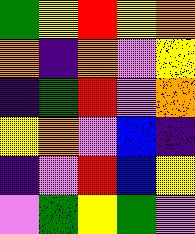[["green", "yellow", "red", "yellow", "orange"], ["orange", "indigo", "orange", "violet", "yellow"], ["indigo", "green", "red", "violet", "orange"], ["yellow", "orange", "violet", "blue", "indigo"], ["indigo", "violet", "red", "blue", "yellow"], ["violet", "green", "yellow", "green", "violet"]]